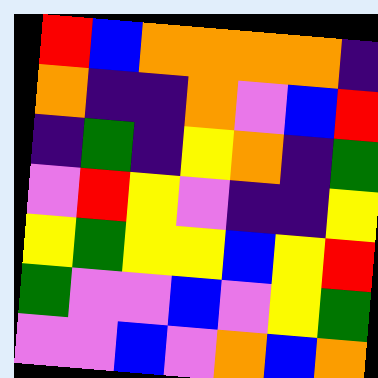[["red", "blue", "orange", "orange", "orange", "orange", "indigo"], ["orange", "indigo", "indigo", "orange", "violet", "blue", "red"], ["indigo", "green", "indigo", "yellow", "orange", "indigo", "green"], ["violet", "red", "yellow", "violet", "indigo", "indigo", "yellow"], ["yellow", "green", "yellow", "yellow", "blue", "yellow", "red"], ["green", "violet", "violet", "blue", "violet", "yellow", "green"], ["violet", "violet", "blue", "violet", "orange", "blue", "orange"]]